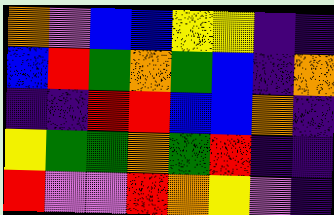[["orange", "violet", "blue", "blue", "yellow", "yellow", "indigo", "indigo"], ["blue", "red", "green", "orange", "green", "blue", "indigo", "orange"], ["indigo", "indigo", "red", "red", "blue", "blue", "orange", "indigo"], ["yellow", "green", "green", "orange", "green", "red", "indigo", "indigo"], ["red", "violet", "violet", "red", "orange", "yellow", "violet", "indigo"]]